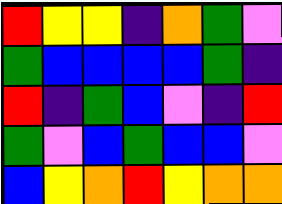[["red", "yellow", "yellow", "indigo", "orange", "green", "violet"], ["green", "blue", "blue", "blue", "blue", "green", "indigo"], ["red", "indigo", "green", "blue", "violet", "indigo", "red"], ["green", "violet", "blue", "green", "blue", "blue", "violet"], ["blue", "yellow", "orange", "red", "yellow", "orange", "orange"]]